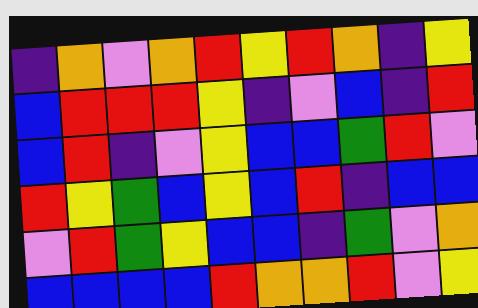[["indigo", "orange", "violet", "orange", "red", "yellow", "red", "orange", "indigo", "yellow"], ["blue", "red", "red", "red", "yellow", "indigo", "violet", "blue", "indigo", "red"], ["blue", "red", "indigo", "violet", "yellow", "blue", "blue", "green", "red", "violet"], ["red", "yellow", "green", "blue", "yellow", "blue", "red", "indigo", "blue", "blue"], ["violet", "red", "green", "yellow", "blue", "blue", "indigo", "green", "violet", "orange"], ["blue", "blue", "blue", "blue", "red", "orange", "orange", "red", "violet", "yellow"]]